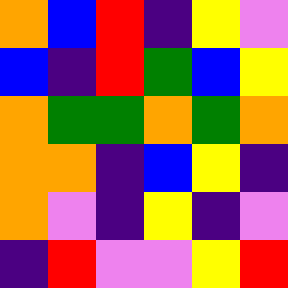[["orange", "blue", "red", "indigo", "yellow", "violet"], ["blue", "indigo", "red", "green", "blue", "yellow"], ["orange", "green", "green", "orange", "green", "orange"], ["orange", "orange", "indigo", "blue", "yellow", "indigo"], ["orange", "violet", "indigo", "yellow", "indigo", "violet"], ["indigo", "red", "violet", "violet", "yellow", "red"]]